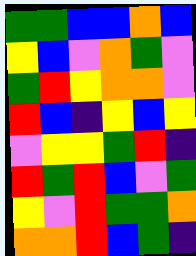[["green", "green", "blue", "blue", "orange", "blue"], ["yellow", "blue", "violet", "orange", "green", "violet"], ["green", "red", "yellow", "orange", "orange", "violet"], ["red", "blue", "indigo", "yellow", "blue", "yellow"], ["violet", "yellow", "yellow", "green", "red", "indigo"], ["red", "green", "red", "blue", "violet", "green"], ["yellow", "violet", "red", "green", "green", "orange"], ["orange", "orange", "red", "blue", "green", "indigo"]]